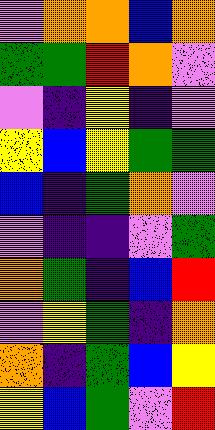[["violet", "orange", "orange", "blue", "orange"], ["green", "green", "red", "orange", "violet"], ["violet", "indigo", "yellow", "indigo", "violet"], ["yellow", "blue", "yellow", "green", "green"], ["blue", "indigo", "green", "orange", "violet"], ["violet", "indigo", "indigo", "violet", "green"], ["orange", "green", "indigo", "blue", "red"], ["violet", "yellow", "green", "indigo", "orange"], ["orange", "indigo", "green", "blue", "yellow"], ["yellow", "blue", "green", "violet", "red"]]